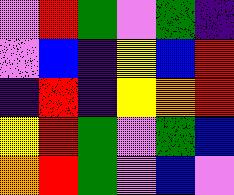[["violet", "red", "green", "violet", "green", "indigo"], ["violet", "blue", "indigo", "yellow", "blue", "red"], ["indigo", "red", "indigo", "yellow", "orange", "red"], ["yellow", "red", "green", "violet", "green", "blue"], ["orange", "red", "green", "violet", "blue", "violet"]]